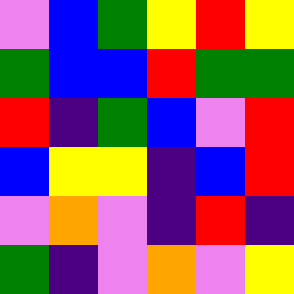[["violet", "blue", "green", "yellow", "red", "yellow"], ["green", "blue", "blue", "red", "green", "green"], ["red", "indigo", "green", "blue", "violet", "red"], ["blue", "yellow", "yellow", "indigo", "blue", "red"], ["violet", "orange", "violet", "indigo", "red", "indigo"], ["green", "indigo", "violet", "orange", "violet", "yellow"]]